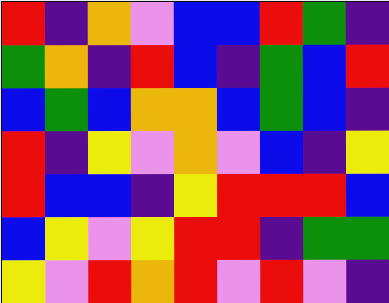[["red", "indigo", "orange", "violet", "blue", "blue", "red", "green", "indigo"], ["green", "orange", "indigo", "red", "blue", "indigo", "green", "blue", "red"], ["blue", "green", "blue", "orange", "orange", "blue", "green", "blue", "indigo"], ["red", "indigo", "yellow", "violet", "orange", "violet", "blue", "indigo", "yellow"], ["red", "blue", "blue", "indigo", "yellow", "red", "red", "red", "blue"], ["blue", "yellow", "violet", "yellow", "red", "red", "indigo", "green", "green"], ["yellow", "violet", "red", "orange", "red", "violet", "red", "violet", "indigo"]]